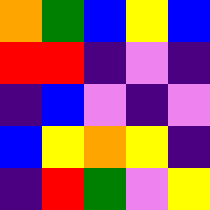[["orange", "green", "blue", "yellow", "blue"], ["red", "red", "indigo", "violet", "indigo"], ["indigo", "blue", "violet", "indigo", "violet"], ["blue", "yellow", "orange", "yellow", "indigo"], ["indigo", "red", "green", "violet", "yellow"]]